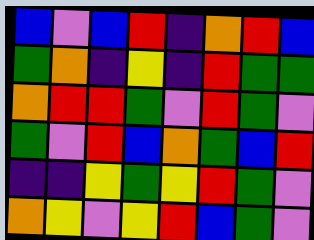[["blue", "violet", "blue", "red", "indigo", "orange", "red", "blue"], ["green", "orange", "indigo", "yellow", "indigo", "red", "green", "green"], ["orange", "red", "red", "green", "violet", "red", "green", "violet"], ["green", "violet", "red", "blue", "orange", "green", "blue", "red"], ["indigo", "indigo", "yellow", "green", "yellow", "red", "green", "violet"], ["orange", "yellow", "violet", "yellow", "red", "blue", "green", "violet"]]